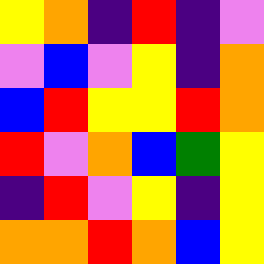[["yellow", "orange", "indigo", "red", "indigo", "violet"], ["violet", "blue", "violet", "yellow", "indigo", "orange"], ["blue", "red", "yellow", "yellow", "red", "orange"], ["red", "violet", "orange", "blue", "green", "yellow"], ["indigo", "red", "violet", "yellow", "indigo", "yellow"], ["orange", "orange", "red", "orange", "blue", "yellow"]]